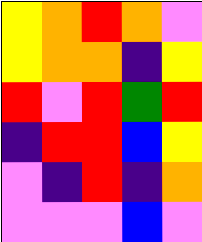[["yellow", "orange", "red", "orange", "violet"], ["yellow", "orange", "orange", "indigo", "yellow"], ["red", "violet", "red", "green", "red"], ["indigo", "red", "red", "blue", "yellow"], ["violet", "indigo", "red", "indigo", "orange"], ["violet", "violet", "violet", "blue", "violet"]]